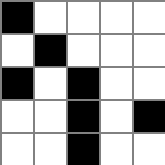[["black", "white", "white", "white", "white"], ["white", "black", "white", "white", "white"], ["black", "white", "black", "white", "white"], ["white", "white", "black", "white", "black"], ["white", "white", "black", "white", "white"]]